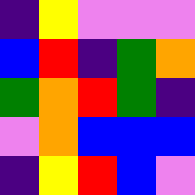[["indigo", "yellow", "violet", "violet", "violet"], ["blue", "red", "indigo", "green", "orange"], ["green", "orange", "red", "green", "indigo"], ["violet", "orange", "blue", "blue", "blue"], ["indigo", "yellow", "red", "blue", "violet"]]